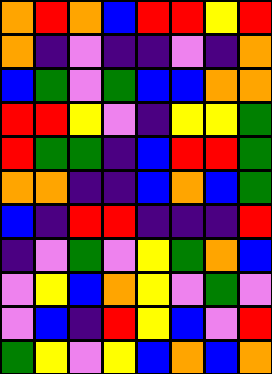[["orange", "red", "orange", "blue", "red", "red", "yellow", "red"], ["orange", "indigo", "violet", "indigo", "indigo", "violet", "indigo", "orange"], ["blue", "green", "violet", "green", "blue", "blue", "orange", "orange"], ["red", "red", "yellow", "violet", "indigo", "yellow", "yellow", "green"], ["red", "green", "green", "indigo", "blue", "red", "red", "green"], ["orange", "orange", "indigo", "indigo", "blue", "orange", "blue", "green"], ["blue", "indigo", "red", "red", "indigo", "indigo", "indigo", "red"], ["indigo", "violet", "green", "violet", "yellow", "green", "orange", "blue"], ["violet", "yellow", "blue", "orange", "yellow", "violet", "green", "violet"], ["violet", "blue", "indigo", "red", "yellow", "blue", "violet", "red"], ["green", "yellow", "violet", "yellow", "blue", "orange", "blue", "orange"]]